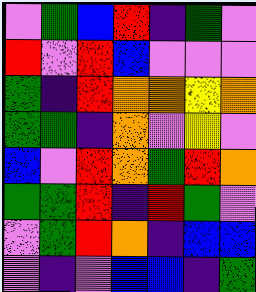[["violet", "green", "blue", "red", "indigo", "green", "violet"], ["red", "violet", "red", "blue", "violet", "violet", "violet"], ["green", "indigo", "red", "orange", "orange", "yellow", "orange"], ["green", "green", "indigo", "orange", "violet", "yellow", "violet"], ["blue", "violet", "red", "orange", "green", "red", "orange"], ["green", "green", "red", "indigo", "red", "green", "violet"], ["violet", "green", "red", "orange", "indigo", "blue", "blue"], ["violet", "indigo", "violet", "blue", "blue", "indigo", "green"]]